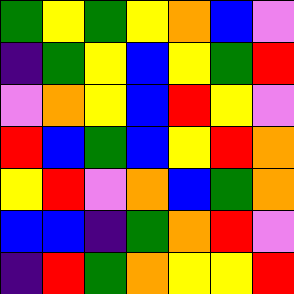[["green", "yellow", "green", "yellow", "orange", "blue", "violet"], ["indigo", "green", "yellow", "blue", "yellow", "green", "red"], ["violet", "orange", "yellow", "blue", "red", "yellow", "violet"], ["red", "blue", "green", "blue", "yellow", "red", "orange"], ["yellow", "red", "violet", "orange", "blue", "green", "orange"], ["blue", "blue", "indigo", "green", "orange", "red", "violet"], ["indigo", "red", "green", "orange", "yellow", "yellow", "red"]]